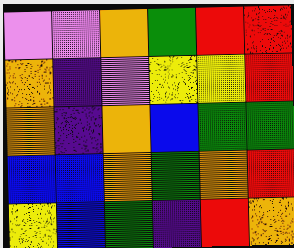[["violet", "violet", "orange", "green", "red", "red"], ["orange", "indigo", "violet", "yellow", "yellow", "red"], ["orange", "indigo", "orange", "blue", "green", "green"], ["blue", "blue", "orange", "green", "orange", "red"], ["yellow", "blue", "green", "indigo", "red", "orange"]]